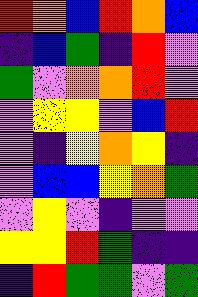[["red", "orange", "blue", "red", "orange", "blue"], ["indigo", "blue", "green", "indigo", "red", "violet"], ["green", "violet", "orange", "orange", "red", "violet"], ["violet", "yellow", "yellow", "violet", "blue", "red"], ["violet", "indigo", "yellow", "orange", "yellow", "indigo"], ["violet", "blue", "blue", "yellow", "orange", "green"], ["violet", "yellow", "violet", "indigo", "violet", "violet"], ["yellow", "yellow", "red", "green", "indigo", "indigo"], ["indigo", "red", "green", "green", "violet", "green"]]